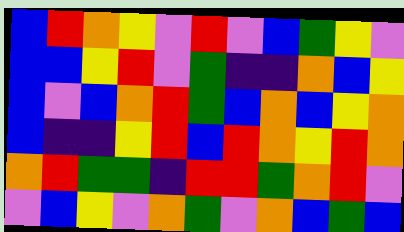[["blue", "red", "orange", "yellow", "violet", "red", "violet", "blue", "green", "yellow", "violet"], ["blue", "blue", "yellow", "red", "violet", "green", "indigo", "indigo", "orange", "blue", "yellow"], ["blue", "violet", "blue", "orange", "red", "green", "blue", "orange", "blue", "yellow", "orange"], ["blue", "indigo", "indigo", "yellow", "red", "blue", "red", "orange", "yellow", "red", "orange"], ["orange", "red", "green", "green", "indigo", "red", "red", "green", "orange", "red", "violet"], ["violet", "blue", "yellow", "violet", "orange", "green", "violet", "orange", "blue", "green", "blue"]]